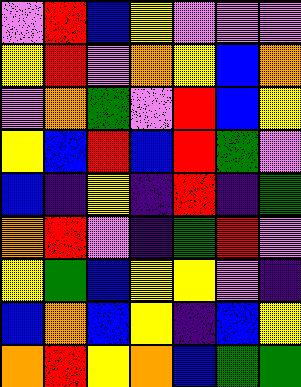[["violet", "red", "blue", "yellow", "violet", "violet", "violet"], ["yellow", "red", "violet", "orange", "yellow", "blue", "orange"], ["violet", "orange", "green", "violet", "red", "blue", "yellow"], ["yellow", "blue", "red", "blue", "red", "green", "violet"], ["blue", "indigo", "yellow", "indigo", "red", "indigo", "green"], ["orange", "red", "violet", "indigo", "green", "red", "violet"], ["yellow", "green", "blue", "yellow", "yellow", "violet", "indigo"], ["blue", "orange", "blue", "yellow", "indigo", "blue", "yellow"], ["orange", "red", "yellow", "orange", "blue", "green", "green"]]